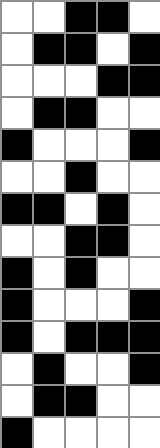[["white", "white", "black", "black", "white"], ["white", "black", "black", "white", "black"], ["white", "white", "white", "black", "black"], ["white", "black", "black", "white", "white"], ["black", "white", "white", "white", "black"], ["white", "white", "black", "white", "white"], ["black", "black", "white", "black", "white"], ["white", "white", "black", "black", "white"], ["black", "white", "black", "white", "white"], ["black", "white", "white", "white", "black"], ["black", "white", "black", "black", "black"], ["white", "black", "white", "white", "black"], ["white", "black", "black", "white", "white"], ["black", "white", "white", "white", "white"]]